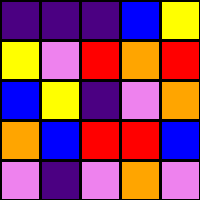[["indigo", "indigo", "indigo", "blue", "yellow"], ["yellow", "violet", "red", "orange", "red"], ["blue", "yellow", "indigo", "violet", "orange"], ["orange", "blue", "red", "red", "blue"], ["violet", "indigo", "violet", "orange", "violet"]]